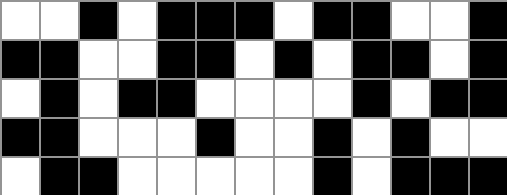[["white", "white", "black", "white", "black", "black", "black", "white", "black", "black", "white", "white", "black"], ["black", "black", "white", "white", "black", "black", "white", "black", "white", "black", "black", "white", "black"], ["white", "black", "white", "black", "black", "white", "white", "white", "white", "black", "white", "black", "black"], ["black", "black", "white", "white", "white", "black", "white", "white", "black", "white", "black", "white", "white"], ["white", "black", "black", "white", "white", "white", "white", "white", "black", "white", "black", "black", "black"]]